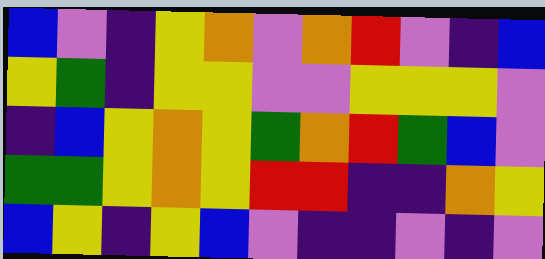[["blue", "violet", "indigo", "yellow", "orange", "violet", "orange", "red", "violet", "indigo", "blue"], ["yellow", "green", "indigo", "yellow", "yellow", "violet", "violet", "yellow", "yellow", "yellow", "violet"], ["indigo", "blue", "yellow", "orange", "yellow", "green", "orange", "red", "green", "blue", "violet"], ["green", "green", "yellow", "orange", "yellow", "red", "red", "indigo", "indigo", "orange", "yellow"], ["blue", "yellow", "indigo", "yellow", "blue", "violet", "indigo", "indigo", "violet", "indigo", "violet"]]